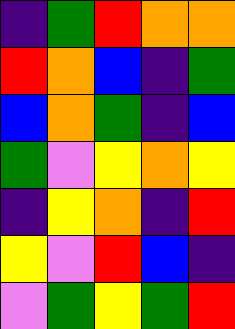[["indigo", "green", "red", "orange", "orange"], ["red", "orange", "blue", "indigo", "green"], ["blue", "orange", "green", "indigo", "blue"], ["green", "violet", "yellow", "orange", "yellow"], ["indigo", "yellow", "orange", "indigo", "red"], ["yellow", "violet", "red", "blue", "indigo"], ["violet", "green", "yellow", "green", "red"]]